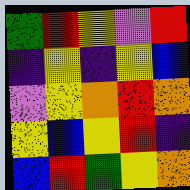[["green", "red", "yellow", "violet", "red"], ["indigo", "yellow", "indigo", "yellow", "blue"], ["violet", "yellow", "orange", "red", "orange"], ["yellow", "blue", "yellow", "red", "indigo"], ["blue", "red", "green", "yellow", "orange"]]